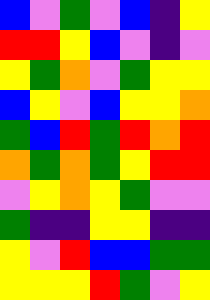[["blue", "violet", "green", "violet", "blue", "indigo", "yellow"], ["red", "red", "yellow", "blue", "violet", "indigo", "violet"], ["yellow", "green", "orange", "violet", "green", "yellow", "yellow"], ["blue", "yellow", "violet", "blue", "yellow", "yellow", "orange"], ["green", "blue", "red", "green", "red", "orange", "red"], ["orange", "green", "orange", "green", "yellow", "red", "red"], ["violet", "yellow", "orange", "yellow", "green", "violet", "violet"], ["green", "indigo", "indigo", "yellow", "yellow", "indigo", "indigo"], ["yellow", "violet", "red", "blue", "blue", "green", "green"], ["yellow", "yellow", "yellow", "red", "green", "violet", "yellow"]]